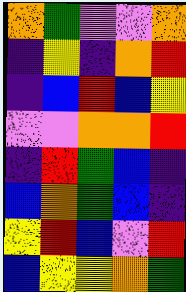[["orange", "green", "violet", "violet", "orange"], ["indigo", "yellow", "indigo", "orange", "red"], ["indigo", "blue", "red", "blue", "yellow"], ["violet", "violet", "orange", "orange", "red"], ["indigo", "red", "green", "blue", "indigo"], ["blue", "orange", "green", "blue", "indigo"], ["yellow", "red", "blue", "violet", "red"], ["blue", "yellow", "yellow", "orange", "green"]]